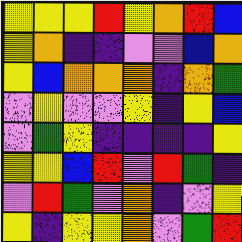[["yellow", "yellow", "yellow", "red", "yellow", "orange", "red", "blue"], ["yellow", "orange", "indigo", "indigo", "violet", "violet", "blue", "orange"], ["yellow", "blue", "orange", "orange", "orange", "indigo", "orange", "green"], ["violet", "yellow", "violet", "violet", "yellow", "indigo", "yellow", "blue"], ["violet", "green", "yellow", "indigo", "indigo", "indigo", "indigo", "yellow"], ["yellow", "yellow", "blue", "red", "violet", "red", "green", "indigo"], ["violet", "red", "green", "violet", "orange", "indigo", "violet", "yellow"], ["yellow", "indigo", "yellow", "yellow", "orange", "violet", "green", "red"]]